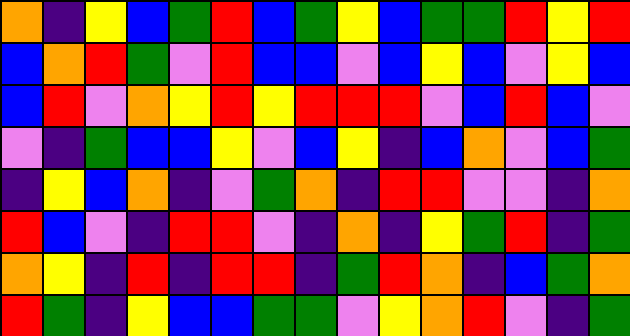[["orange", "indigo", "yellow", "blue", "green", "red", "blue", "green", "yellow", "blue", "green", "green", "red", "yellow", "red"], ["blue", "orange", "red", "green", "violet", "red", "blue", "blue", "violet", "blue", "yellow", "blue", "violet", "yellow", "blue"], ["blue", "red", "violet", "orange", "yellow", "red", "yellow", "red", "red", "red", "violet", "blue", "red", "blue", "violet"], ["violet", "indigo", "green", "blue", "blue", "yellow", "violet", "blue", "yellow", "indigo", "blue", "orange", "violet", "blue", "green"], ["indigo", "yellow", "blue", "orange", "indigo", "violet", "green", "orange", "indigo", "red", "red", "violet", "violet", "indigo", "orange"], ["red", "blue", "violet", "indigo", "red", "red", "violet", "indigo", "orange", "indigo", "yellow", "green", "red", "indigo", "green"], ["orange", "yellow", "indigo", "red", "indigo", "red", "red", "indigo", "green", "red", "orange", "indigo", "blue", "green", "orange"], ["red", "green", "indigo", "yellow", "blue", "blue", "green", "green", "violet", "yellow", "orange", "red", "violet", "indigo", "green"]]